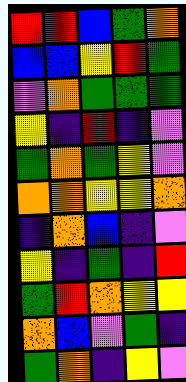[["red", "red", "blue", "green", "orange"], ["blue", "blue", "yellow", "red", "green"], ["violet", "orange", "green", "green", "green"], ["yellow", "indigo", "red", "indigo", "violet"], ["green", "orange", "green", "yellow", "violet"], ["orange", "orange", "yellow", "yellow", "orange"], ["indigo", "orange", "blue", "indigo", "violet"], ["yellow", "indigo", "green", "indigo", "red"], ["green", "red", "orange", "yellow", "yellow"], ["orange", "blue", "violet", "green", "indigo"], ["green", "orange", "indigo", "yellow", "violet"]]